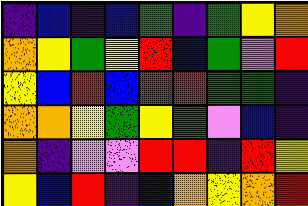[["indigo", "blue", "indigo", "blue", "green", "indigo", "green", "yellow", "orange"], ["orange", "yellow", "green", "yellow", "red", "blue", "green", "violet", "red"], ["yellow", "blue", "red", "blue", "red", "red", "green", "green", "indigo"], ["orange", "orange", "yellow", "green", "yellow", "green", "violet", "blue", "indigo"], ["orange", "indigo", "violet", "violet", "red", "red", "indigo", "red", "yellow"], ["yellow", "blue", "red", "indigo", "blue", "orange", "yellow", "orange", "red"]]